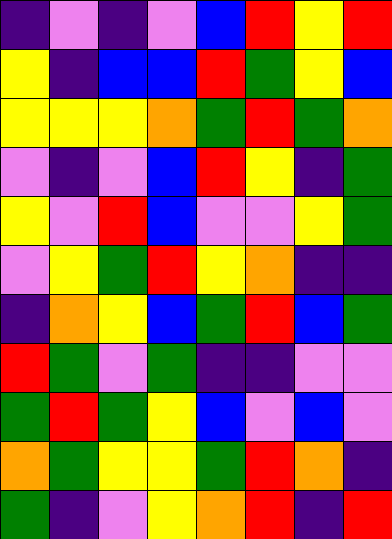[["indigo", "violet", "indigo", "violet", "blue", "red", "yellow", "red"], ["yellow", "indigo", "blue", "blue", "red", "green", "yellow", "blue"], ["yellow", "yellow", "yellow", "orange", "green", "red", "green", "orange"], ["violet", "indigo", "violet", "blue", "red", "yellow", "indigo", "green"], ["yellow", "violet", "red", "blue", "violet", "violet", "yellow", "green"], ["violet", "yellow", "green", "red", "yellow", "orange", "indigo", "indigo"], ["indigo", "orange", "yellow", "blue", "green", "red", "blue", "green"], ["red", "green", "violet", "green", "indigo", "indigo", "violet", "violet"], ["green", "red", "green", "yellow", "blue", "violet", "blue", "violet"], ["orange", "green", "yellow", "yellow", "green", "red", "orange", "indigo"], ["green", "indigo", "violet", "yellow", "orange", "red", "indigo", "red"]]